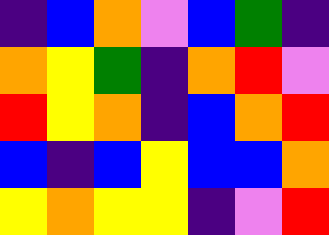[["indigo", "blue", "orange", "violet", "blue", "green", "indigo"], ["orange", "yellow", "green", "indigo", "orange", "red", "violet"], ["red", "yellow", "orange", "indigo", "blue", "orange", "red"], ["blue", "indigo", "blue", "yellow", "blue", "blue", "orange"], ["yellow", "orange", "yellow", "yellow", "indigo", "violet", "red"]]